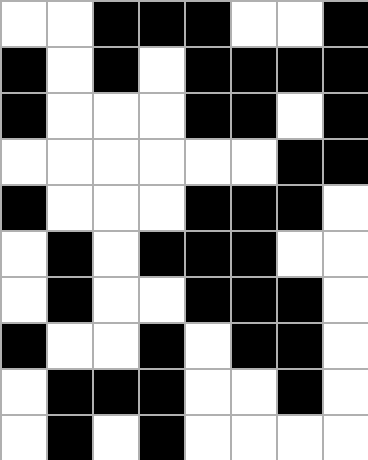[["white", "white", "black", "black", "black", "white", "white", "black"], ["black", "white", "black", "white", "black", "black", "black", "black"], ["black", "white", "white", "white", "black", "black", "white", "black"], ["white", "white", "white", "white", "white", "white", "black", "black"], ["black", "white", "white", "white", "black", "black", "black", "white"], ["white", "black", "white", "black", "black", "black", "white", "white"], ["white", "black", "white", "white", "black", "black", "black", "white"], ["black", "white", "white", "black", "white", "black", "black", "white"], ["white", "black", "black", "black", "white", "white", "black", "white"], ["white", "black", "white", "black", "white", "white", "white", "white"]]